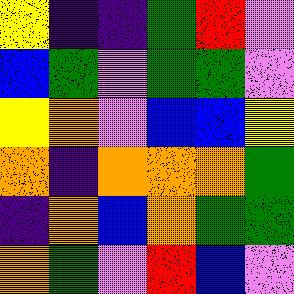[["yellow", "indigo", "indigo", "green", "red", "violet"], ["blue", "green", "violet", "green", "green", "violet"], ["yellow", "orange", "violet", "blue", "blue", "yellow"], ["orange", "indigo", "orange", "orange", "orange", "green"], ["indigo", "orange", "blue", "orange", "green", "green"], ["orange", "green", "violet", "red", "blue", "violet"]]